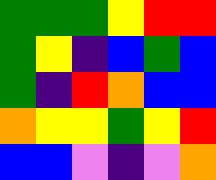[["green", "green", "green", "yellow", "red", "red"], ["green", "yellow", "indigo", "blue", "green", "blue"], ["green", "indigo", "red", "orange", "blue", "blue"], ["orange", "yellow", "yellow", "green", "yellow", "red"], ["blue", "blue", "violet", "indigo", "violet", "orange"]]